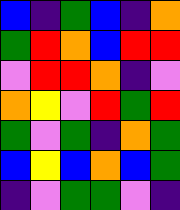[["blue", "indigo", "green", "blue", "indigo", "orange"], ["green", "red", "orange", "blue", "red", "red"], ["violet", "red", "red", "orange", "indigo", "violet"], ["orange", "yellow", "violet", "red", "green", "red"], ["green", "violet", "green", "indigo", "orange", "green"], ["blue", "yellow", "blue", "orange", "blue", "green"], ["indigo", "violet", "green", "green", "violet", "indigo"]]